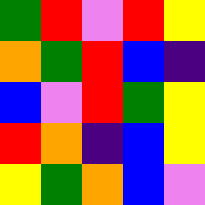[["green", "red", "violet", "red", "yellow"], ["orange", "green", "red", "blue", "indigo"], ["blue", "violet", "red", "green", "yellow"], ["red", "orange", "indigo", "blue", "yellow"], ["yellow", "green", "orange", "blue", "violet"]]